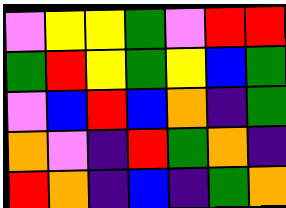[["violet", "yellow", "yellow", "green", "violet", "red", "red"], ["green", "red", "yellow", "green", "yellow", "blue", "green"], ["violet", "blue", "red", "blue", "orange", "indigo", "green"], ["orange", "violet", "indigo", "red", "green", "orange", "indigo"], ["red", "orange", "indigo", "blue", "indigo", "green", "orange"]]